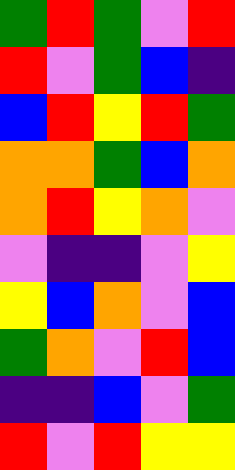[["green", "red", "green", "violet", "red"], ["red", "violet", "green", "blue", "indigo"], ["blue", "red", "yellow", "red", "green"], ["orange", "orange", "green", "blue", "orange"], ["orange", "red", "yellow", "orange", "violet"], ["violet", "indigo", "indigo", "violet", "yellow"], ["yellow", "blue", "orange", "violet", "blue"], ["green", "orange", "violet", "red", "blue"], ["indigo", "indigo", "blue", "violet", "green"], ["red", "violet", "red", "yellow", "yellow"]]